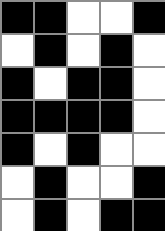[["black", "black", "white", "white", "black"], ["white", "black", "white", "black", "white"], ["black", "white", "black", "black", "white"], ["black", "black", "black", "black", "white"], ["black", "white", "black", "white", "white"], ["white", "black", "white", "white", "black"], ["white", "black", "white", "black", "black"]]